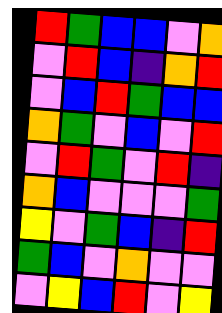[["red", "green", "blue", "blue", "violet", "orange"], ["violet", "red", "blue", "indigo", "orange", "red"], ["violet", "blue", "red", "green", "blue", "blue"], ["orange", "green", "violet", "blue", "violet", "red"], ["violet", "red", "green", "violet", "red", "indigo"], ["orange", "blue", "violet", "violet", "violet", "green"], ["yellow", "violet", "green", "blue", "indigo", "red"], ["green", "blue", "violet", "orange", "violet", "violet"], ["violet", "yellow", "blue", "red", "violet", "yellow"]]